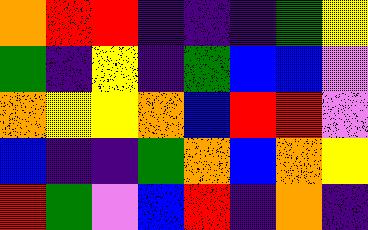[["orange", "red", "red", "indigo", "indigo", "indigo", "green", "yellow"], ["green", "indigo", "yellow", "indigo", "green", "blue", "blue", "violet"], ["orange", "yellow", "yellow", "orange", "blue", "red", "red", "violet"], ["blue", "indigo", "indigo", "green", "orange", "blue", "orange", "yellow"], ["red", "green", "violet", "blue", "red", "indigo", "orange", "indigo"]]